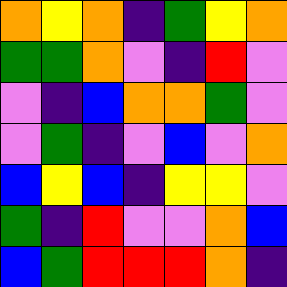[["orange", "yellow", "orange", "indigo", "green", "yellow", "orange"], ["green", "green", "orange", "violet", "indigo", "red", "violet"], ["violet", "indigo", "blue", "orange", "orange", "green", "violet"], ["violet", "green", "indigo", "violet", "blue", "violet", "orange"], ["blue", "yellow", "blue", "indigo", "yellow", "yellow", "violet"], ["green", "indigo", "red", "violet", "violet", "orange", "blue"], ["blue", "green", "red", "red", "red", "orange", "indigo"]]